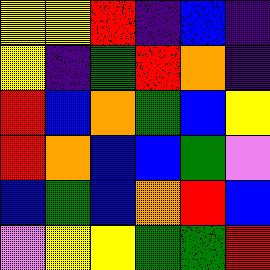[["yellow", "yellow", "red", "indigo", "blue", "indigo"], ["yellow", "indigo", "green", "red", "orange", "indigo"], ["red", "blue", "orange", "green", "blue", "yellow"], ["red", "orange", "blue", "blue", "green", "violet"], ["blue", "green", "blue", "orange", "red", "blue"], ["violet", "yellow", "yellow", "green", "green", "red"]]